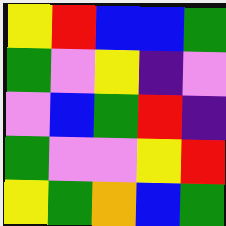[["yellow", "red", "blue", "blue", "green"], ["green", "violet", "yellow", "indigo", "violet"], ["violet", "blue", "green", "red", "indigo"], ["green", "violet", "violet", "yellow", "red"], ["yellow", "green", "orange", "blue", "green"]]